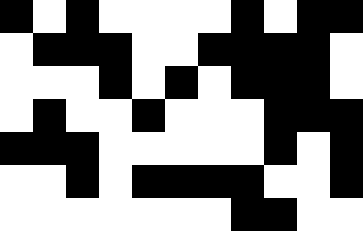[["black", "white", "black", "white", "white", "white", "white", "black", "white", "black", "black"], ["white", "black", "black", "black", "white", "white", "black", "black", "black", "black", "white"], ["white", "white", "white", "black", "white", "black", "white", "black", "black", "black", "white"], ["white", "black", "white", "white", "black", "white", "white", "white", "black", "black", "black"], ["black", "black", "black", "white", "white", "white", "white", "white", "black", "white", "black"], ["white", "white", "black", "white", "black", "black", "black", "black", "white", "white", "black"], ["white", "white", "white", "white", "white", "white", "white", "black", "black", "white", "white"]]